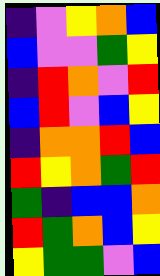[["indigo", "violet", "yellow", "orange", "blue"], ["blue", "violet", "violet", "green", "yellow"], ["indigo", "red", "orange", "violet", "red"], ["blue", "red", "violet", "blue", "yellow"], ["indigo", "orange", "orange", "red", "blue"], ["red", "yellow", "orange", "green", "red"], ["green", "indigo", "blue", "blue", "orange"], ["red", "green", "orange", "blue", "yellow"], ["yellow", "green", "green", "violet", "blue"]]